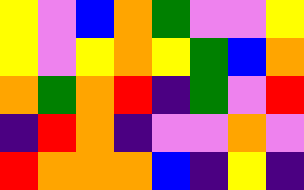[["yellow", "violet", "blue", "orange", "green", "violet", "violet", "yellow"], ["yellow", "violet", "yellow", "orange", "yellow", "green", "blue", "orange"], ["orange", "green", "orange", "red", "indigo", "green", "violet", "red"], ["indigo", "red", "orange", "indigo", "violet", "violet", "orange", "violet"], ["red", "orange", "orange", "orange", "blue", "indigo", "yellow", "indigo"]]